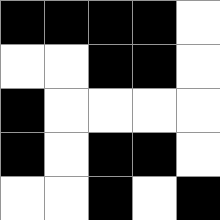[["black", "black", "black", "black", "white"], ["white", "white", "black", "black", "white"], ["black", "white", "white", "white", "white"], ["black", "white", "black", "black", "white"], ["white", "white", "black", "white", "black"]]